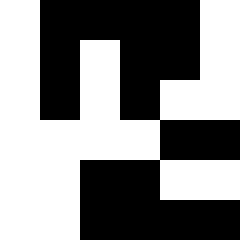[["white", "black", "black", "black", "black", "white"], ["white", "black", "white", "black", "black", "white"], ["white", "black", "white", "black", "white", "white"], ["white", "white", "white", "white", "black", "black"], ["white", "white", "black", "black", "white", "white"], ["white", "white", "black", "black", "black", "black"]]